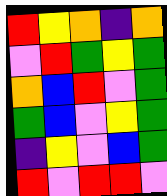[["red", "yellow", "orange", "indigo", "orange"], ["violet", "red", "green", "yellow", "green"], ["orange", "blue", "red", "violet", "green"], ["green", "blue", "violet", "yellow", "green"], ["indigo", "yellow", "violet", "blue", "green"], ["red", "violet", "red", "red", "violet"]]